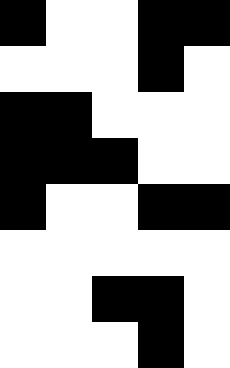[["black", "white", "white", "black", "black"], ["white", "white", "white", "black", "white"], ["black", "black", "white", "white", "white"], ["black", "black", "black", "white", "white"], ["black", "white", "white", "black", "black"], ["white", "white", "white", "white", "white"], ["white", "white", "black", "black", "white"], ["white", "white", "white", "black", "white"]]